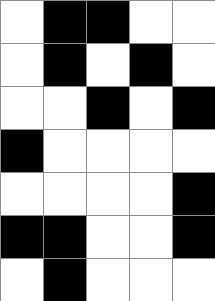[["white", "black", "black", "white", "white"], ["white", "black", "white", "black", "white"], ["white", "white", "black", "white", "black"], ["black", "white", "white", "white", "white"], ["white", "white", "white", "white", "black"], ["black", "black", "white", "white", "black"], ["white", "black", "white", "white", "white"]]